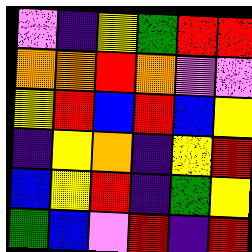[["violet", "indigo", "yellow", "green", "red", "red"], ["orange", "orange", "red", "orange", "violet", "violet"], ["yellow", "red", "blue", "red", "blue", "yellow"], ["indigo", "yellow", "orange", "indigo", "yellow", "red"], ["blue", "yellow", "red", "indigo", "green", "yellow"], ["green", "blue", "violet", "red", "indigo", "red"]]